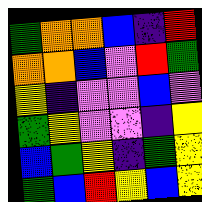[["green", "orange", "orange", "blue", "indigo", "red"], ["orange", "orange", "blue", "violet", "red", "green"], ["yellow", "indigo", "violet", "violet", "blue", "violet"], ["green", "yellow", "violet", "violet", "indigo", "yellow"], ["blue", "green", "yellow", "indigo", "green", "yellow"], ["green", "blue", "red", "yellow", "blue", "yellow"]]